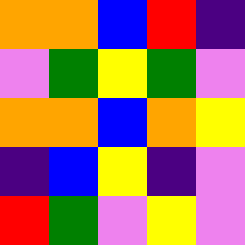[["orange", "orange", "blue", "red", "indigo"], ["violet", "green", "yellow", "green", "violet"], ["orange", "orange", "blue", "orange", "yellow"], ["indigo", "blue", "yellow", "indigo", "violet"], ["red", "green", "violet", "yellow", "violet"]]